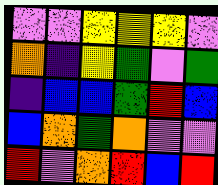[["violet", "violet", "yellow", "yellow", "yellow", "violet"], ["orange", "indigo", "yellow", "green", "violet", "green"], ["indigo", "blue", "blue", "green", "red", "blue"], ["blue", "orange", "green", "orange", "violet", "violet"], ["red", "violet", "orange", "red", "blue", "red"]]